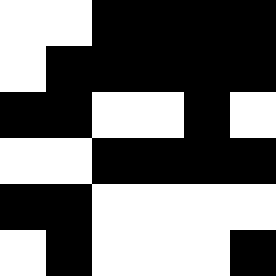[["white", "white", "black", "black", "black", "black"], ["white", "black", "black", "black", "black", "black"], ["black", "black", "white", "white", "black", "white"], ["white", "white", "black", "black", "black", "black"], ["black", "black", "white", "white", "white", "white"], ["white", "black", "white", "white", "white", "black"]]